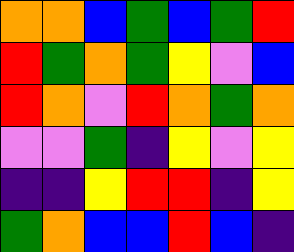[["orange", "orange", "blue", "green", "blue", "green", "red"], ["red", "green", "orange", "green", "yellow", "violet", "blue"], ["red", "orange", "violet", "red", "orange", "green", "orange"], ["violet", "violet", "green", "indigo", "yellow", "violet", "yellow"], ["indigo", "indigo", "yellow", "red", "red", "indigo", "yellow"], ["green", "orange", "blue", "blue", "red", "blue", "indigo"]]